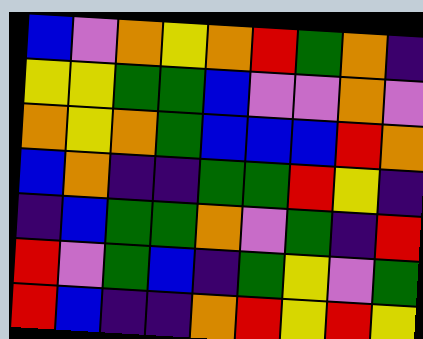[["blue", "violet", "orange", "yellow", "orange", "red", "green", "orange", "indigo"], ["yellow", "yellow", "green", "green", "blue", "violet", "violet", "orange", "violet"], ["orange", "yellow", "orange", "green", "blue", "blue", "blue", "red", "orange"], ["blue", "orange", "indigo", "indigo", "green", "green", "red", "yellow", "indigo"], ["indigo", "blue", "green", "green", "orange", "violet", "green", "indigo", "red"], ["red", "violet", "green", "blue", "indigo", "green", "yellow", "violet", "green"], ["red", "blue", "indigo", "indigo", "orange", "red", "yellow", "red", "yellow"]]